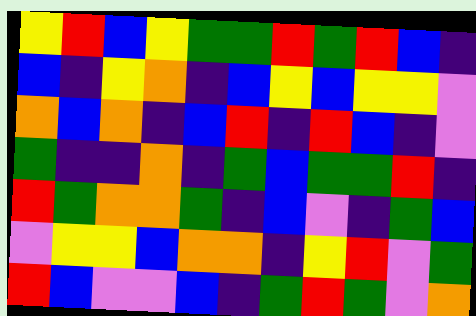[["yellow", "red", "blue", "yellow", "green", "green", "red", "green", "red", "blue", "indigo"], ["blue", "indigo", "yellow", "orange", "indigo", "blue", "yellow", "blue", "yellow", "yellow", "violet"], ["orange", "blue", "orange", "indigo", "blue", "red", "indigo", "red", "blue", "indigo", "violet"], ["green", "indigo", "indigo", "orange", "indigo", "green", "blue", "green", "green", "red", "indigo"], ["red", "green", "orange", "orange", "green", "indigo", "blue", "violet", "indigo", "green", "blue"], ["violet", "yellow", "yellow", "blue", "orange", "orange", "indigo", "yellow", "red", "violet", "green"], ["red", "blue", "violet", "violet", "blue", "indigo", "green", "red", "green", "violet", "orange"]]